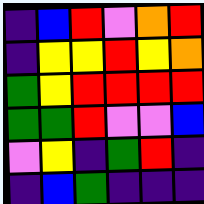[["indigo", "blue", "red", "violet", "orange", "red"], ["indigo", "yellow", "yellow", "red", "yellow", "orange"], ["green", "yellow", "red", "red", "red", "red"], ["green", "green", "red", "violet", "violet", "blue"], ["violet", "yellow", "indigo", "green", "red", "indigo"], ["indigo", "blue", "green", "indigo", "indigo", "indigo"]]